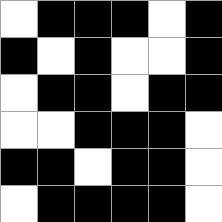[["white", "black", "black", "black", "white", "black"], ["black", "white", "black", "white", "white", "black"], ["white", "black", "black", "white", "black", "black"], ["white", "white", "black", "black", "black", "white"], ["black", "black", "white", "black", "black", "white"], ["white", "black", "black", "black", "black", "white"]]